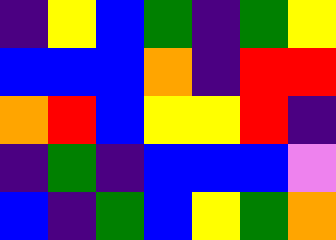[["indigo", "yellow", "blue", "green", "indigo", "green", "yellow"], ["blue", "blue", "blue", "orange", "indigo", "red", "red"], ["orange", "red", "blue", "yellow", "yellow", "red", "indigo"], ["indigo", "green", "indigo", "blue", "blue", "blue", "violet"], ["blue", "indigo", "green", "blue", "yellow", "green", "orange"]]